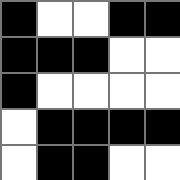[["black", "white", "white", "black", "black"], ["black", "black", "black", "white", "white"], ["black", "white", "white", "white", "white"], ["white", "black", "black", "black", "black"], ["white", "black", "black", "white", "white"]]